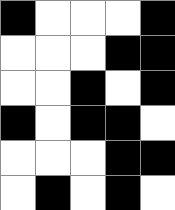[["black", "white", "white", "white", "black"], ["white", "white", "white", "black", "black"], ["white", "white", "black", "white", "black"], ["black", "white", "black", "black", "white"], ["white", "white", "white", "black", "black"], ["white", "black", "white", "black", "white"]]